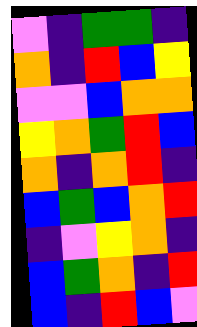[["violet", "indigo", "green", "green", "indigo"], ["orange", "indigo", "red", "blue", "yellow"], ["violet", "violet", "blue", "orange", "orange"], ["yellow", "orange", "green", "red", "blue"], ["orange", "indigo", "orange", "red", "indigo"], ["blue", "green", "blue", "orange", "red"], ["indigo", "violet", "yellow", "orange", "indigo"], ["blue", "green", "orange", "indigo", "red"], ["blue", "indigo", "red", "blue", "violet"]]